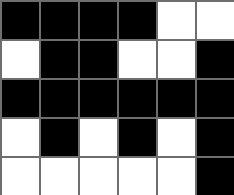[["black", "black", "black", "black", "white", "white"], ["white", "black", "black", "white", "white", "black"], ["black", "black", "black", "black", "black", "black"], ["white", "black", "white", "black", "white", "black"], ["white", "white", "white", "white", "white", "black"]]